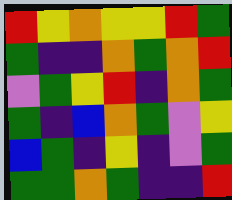[["red", "yellow", "orange", "yellow", "yellow", "red", "green"], ["green", "indigo", "indigo", "orange", "green", "orange", "red"], ["violet", "green", "yellow", "red", "indigo", "orange", "green"], ["green", "indigo", "blue", "orange", "green", "violet", "yellow"], ["blue", "green", "indigo", "yellow", "indigo", "violet", "green"], ["green", "green", "orange", "green", "indigo", "indigo", "red"]]